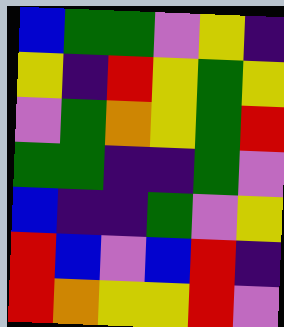[["blue", "green", "green", "violet", "yellow", "indigo"], ["yellow", "indigo", "red", "yellow", "green", "yellow"], ["violet", "green", "orange", "yellow", "green", "red"], ["green", "green", "indigo", "indigo", "green", "violet"], ["blue", "indigo", "indigo", "green", "violet", "yellow"], ["red", "blue", "violet", "blue", "red", "indigo"], ["red", "orange", "yellow", "yellow", "red", "violet"]]